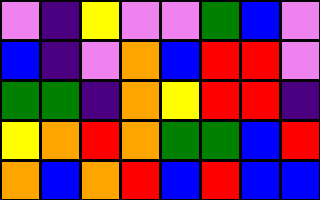[["violet", "indigo", "yellow", "violet", "violet", "green", "blue", "violet"], ["blue", "indigo", "violet", "orange", "blue", "red", "red", "violet"], ["green", "green", "indigo", "orange", "yellow", "red", "red", "indigo"], ["yellow", "orange", "red", "orange", "green", "green", "blue", "red"], ["orange", "blue", "orange", "red", "blue", "red", "blue", "blue"]]